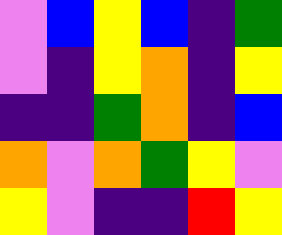[["violet", "blue", "yellow", "blue", "indigo", "green"], ["violet", "indigo", "yellow", "orange", "indigo", "yellow"], ["indigo", "indigo", "green", "orange", "indigo", "blue"], ["orange", "violet", "orange", "green", "yellow", "violet"], ["yellow", "violet", "indigo", "indigo", "red", "yellow"]]